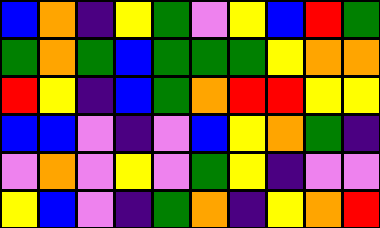[["blue", "orange", "indigo", "yellow", "green", "violet", "yellow", "blue", "red", "green"], ["green", "orange", "green", "blue", "green", "green", "green", "yellow", "orange", "orange"], ["red", "yellow", "indigo", "blue", "green", "orange", "red", "red", "yellow", "yellow"], ["blue", "blue", "violet", "indigo", "violet", "blue", "yellow", "orange", "green", "indigo"], ["violet", "orange", "violet", "yellow", "violet", "green", "yellow", "indigo", "violet", "violet"], ["yellow", "blue", "violet", "indigo", "green", "orange", "indigo", "yellow", "orange", "red"]]